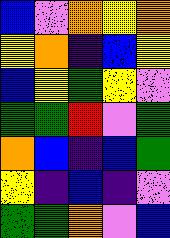[["blue", "violet", "orange", "yellow", "orange"], ["yellow", "orange", "indigo", "blue", "yellow"], ["blue", "yellow", "green", "yellow", "violet"], ["green", "green", "red", "violet", "green"], ["orange", "blue", "indigo", "blue", "green"], ["yellow", "indigo", "blue", "indigo", "violet"], ["green", "green", "orange", "violet", "blue"]]